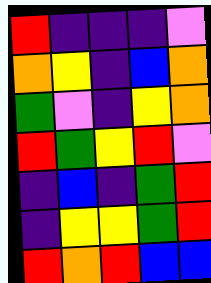[["red", "indigo", "indigo", "indigo", "violet"], ["orange", "yellow", "indigo", "blue", "orange"], ["green", "violet", "indigo", "yellow", "orange"], ["red", "green", "yellow", "red", "violet"], ["indigo", "blue", "indigo", "green", "red"], ["indigo", "yellow", "yellow", "green", "red"], ["red", "orange", "red", "blue", "blue"]]